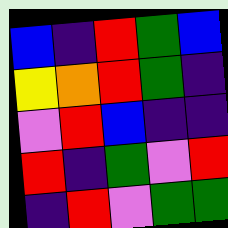[["blue", "indigo", "red", "green", "blue"], ["yellow", "orange", "red", "green", "indigo"], ["violet", "red", "blue", "indigo", "indigo"], ["red", "indigo", "green", "violet", "red"], ["indigo", "red", "violet", "green", "green"]]